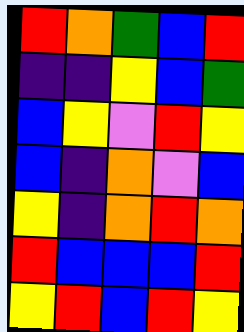[["red", "orange", "green", "blue", "red"], ["indigo", "indigo", "yellow", "blue", "green"], ["blue", "yellow", "violet", "red", "yellow"], ["blue", "indigo", "orange", "violet", "blue"], ["yellow", "indigo", "orange", "red", "orange"], ["red", "blue", "blue", "blue", "red"], ["yellow", "red", "blue", "red", "yellow"]]